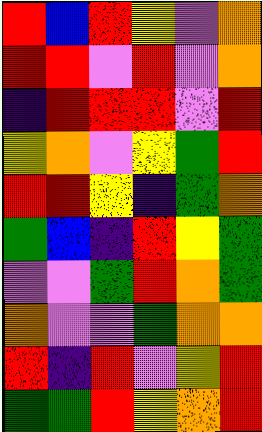[["red", "blue", "red", "yellow", "violet", "orange"], ["red", "red", "violet", "red", "violet", "orange"], ["indigo", "red", "red", "red", "violet", "red"], ["yellow", "orange", "violet", "yellow", "green", "red"], ["red", "red", "yellow", "indigo", "green", "orange"], ["green", "blue", "indigo", "red", "yellow", "green"], ["violet", "violet", "green", "red", "orange", "green"], ["orange", "violet", "violet", "green", "orange", "orange"], ["red", "indigo", "red", "violet", "yellow", "red"], ["green", "green", "red", "yellow", "orange", "red"]]